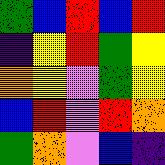[["green", "blue", "red", "blue", "red"], ["indigo", "yellow", "red", "green", "yellow"], ["orange", "yellow", "violet", "green", "yellow"], ["blue", "red", "violet", "red", "orange"], ["green", "orange", "violet", "blue", "indigo"]]